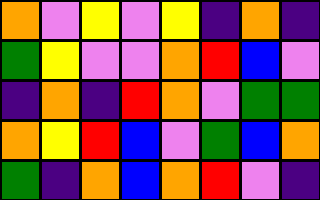[["orange", "violet", "yellow", "violet", "yellow", "indigo", "orange", "indigo"], ["green", "yellow", "violet", "violet", "orange", "red", "blue", "violet"], ["indigo", "orange", "indigo", "red", "orange", "violet", "green", "green"], ["orange", "yellow", "red", "blue", "violet", "green", "blue", "orange"], ["green", "indigo", "orange", "blue", "orange", "red", "violet", "indigo"]]